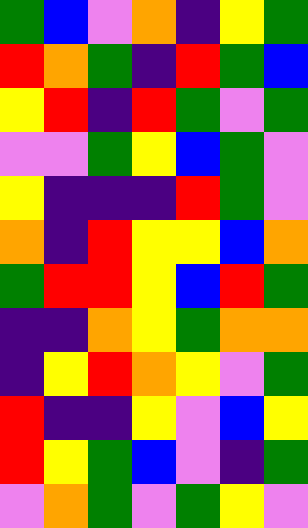[["green", "blue", "violet", "orange", "indigo", "yellow", "green"], ["red", "orange", "green", "indigo", "red", "green", "blue"], ["yellow", "red", "indigo", "red", "green", "violet", "green"], ["violet", "violet", "green", "yellow", "blue", "green", "violet"], ["yellow", "indigo", "indigo", "indigo", "red", "green", "violet"], ["orange", "indigo", "red", "yellow", "yellow", "blue", "orange"], ["green", "red", "red", "yellow", "blue", "red", "green"], ["indigo", "indigo", "orange", "yellow", "green", "orange", "orange"], ["indigo", "yellow", "red", "orange", "yellow", "violet", "green"], ["red", "indigo", "indigo", "yellow", "violet", "blue", "yellow"], ["red", "yellow", "green", "blue", "violet", "indigo", "green"], ["violet", "orange", "green", "violet", "green", "yellow", "violet"]]